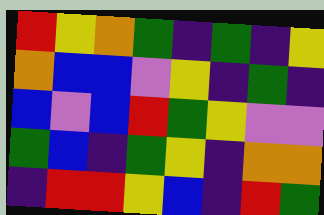[["red", "yellow", "orange", "green", "indigo", "green", "indigo", "yellow"], ["orange", "blue", "blue", "violet", "yellow", "indigo", "green", "indigo"], ["blue", "violet", "blue", "red", "green", "yellow", "violet", "violet"], ["green", "blue", "indigo", "green", "yellow", "indigo", "orange", "orange"], ["indigo", "red", "red", "yellow", "blue", "indigo", "red", "green"]]